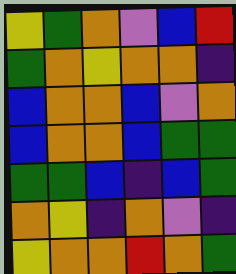[["yellow", "green", "orange", "violet", "blue", "red"], ["green", "orange", "yellow", "orange", "orange", "indigo"], ["blue", "orange", "orange", "blue", "violet", "orange"], ["blue", "orange", "orange", "blue", "green", "green"], ["green", "green", "blue", "indigo", "blue", "green"], ["orange", "yellow", "indigo", "orange", "violet", "indigo"], ["yellow", "orange", "orange", "red", "orange", "green"]]